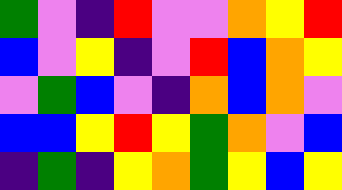[["green", "violet", "indigo", "red", "violet", "violet", "orange", "yellow", "red"], ["blue", "violet", "yellow", "indigo", "violet", "red", "blue", "orange", "yellow"], ["violet", "green", "blue", "violet", "indigo", "orange", "blue", "orange", "violet"], ["blue", "blue", "yellow", "red", "yellow", "green", "orange", "violet", "blue"], ["indigo", "green", "indigo", "yellow", "orange", "green", "yellow", "blue", "yellow"]]